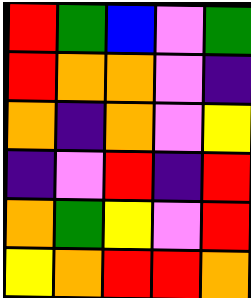[["red", "green", "blue", "violet", "green"], ["red", "orange", "orange", "violet", "indigo"], ["orange", "indigo", "orange", "violet", "yellow"], ["indigo", "violet", "red", "indigo", "red"], ["orange", "green", "yellow", "violet", "red"], ["yellow", "orange", "red", "red", "orange"]]